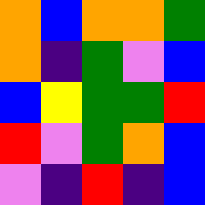[["orange", "blue", "orange", "orange", "green"], ["orange", "indigo", "green", "violet", "blue"], ["blue", "yellow", "green", "green", "red"], ["red", "violet", "green", "orange", "blue"], ["violet", "indigo", "red", "indigo", "blue"]]